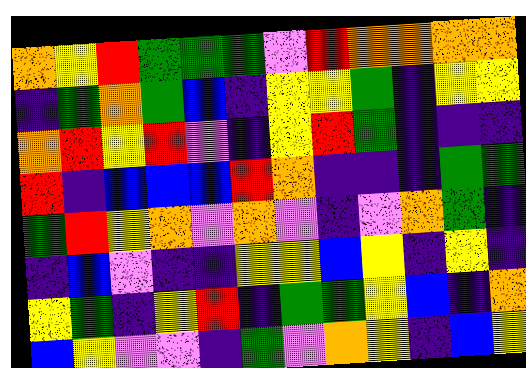[["orange", "yellow", "red", "green", "green", "green", "violet", "red", "orange", "orange", "orange", "orange"], ["indigo", "green", "orange", "green", "blue", "indigo", "yellow", "yellow", "green", "indigo", "yellow", "yellow"], ["orange", "red", "yellow", "red", "violet", "indigo", "yellow", "red", "green", "indigo", "indigo", "indigo"], ["red", "indigo", "blue", "blue", "blue", "red", "orange", "indigo", "indigo", "indigo", "green", "green"], ["green", "red", "yellow", "orange", "violet", "orange", "violet", "indigo", "violet", "orange", "green", "indigo"], ["indigo", "blue", "violet", "indigo", "indigo", "yellow", "yellow", "blue", "yellow", "indigo", "yellow", "indigo"], ["yellow", "green", "indigo", "yellow", "red", "indigo", "green", "green", "yellow", "blue", "indigo", "orange"], ["blue", "yellow", "violet", "violet", "indigo", "green", "violet", "orange", "yellow", "indigo", "blue", "yellow"]]